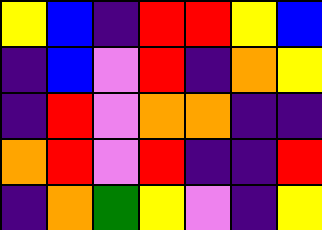[["yellow", "blue", "indigo", "red", "red", "yellow", "blue"], ["indigo", "blue", "violet", "red", "indigo", "orange", "yellow"], ["indigo", "red", "violet", "orange", "orange", "indigo", "indigo"], ["orange", "red", "violet", "red", "indigo", "indigo", "red"], ["indigo", "orange", "green", "yellow", "violet", "indigo", "yellow"]]